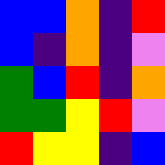[["blue", "blue", "orange", "indigo", "red"], ["blue", "indigo", "orange", "indigo", "violet"], ["green", "blue", "red", "indigo", "orange"], ["green", "green", "yellow", "red", "violet"], ["red", "yellow", "yellow", "indigo", "blue"]]